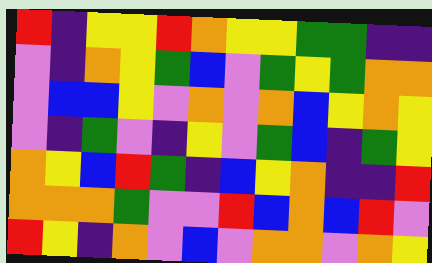[["red", "indigo", "yellow", "yellow", "red", "orange", "yellow", "yellow", "green", "green", "indigo", "indigo"], ["violet", "indigo", "orange", "yellow", "green", "blue", "violet", "green", "yellow", "green", "orange", "orange"], ["violet", "blue", "blue", "yellow", "violet", "orange", "violet", "orange", "blue", "yellow", "orange", "yellow"], ["violet", "indigo", "green", "violet", "indigo", "yellow", "violet", "green", "blue", "indigo", "green", "yellow"], ["orange", "yellow", "blue", "red", "green", "indigo", "blue", "yellow", "orange", "indigo", "indigo", "red"], ["orange", "orange", "orange", "green", "violet", "violet", "red", "blue", "orange", "blue", "red", "violet"], ["red", "yellow", "indigo", "orange", "violet", "blue", "violet", "orange", "orange", "violet", "orange", "yellow"]]